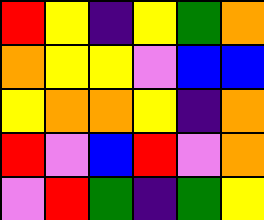[["red", "yellow", "indigo", "yellow", "green", "orange"], ["orange", "yellow", "yellow", "violet", "blue", "blue"], ["yellow", "orange", "orange", "yellow", "indigo", "orange"], ["red", "violet", "blue", "red", "violet", "orange"], ["violet", "red", "green", "indigo", "green", "yellow"]]